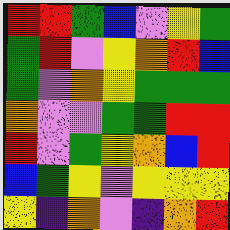[["red", "red", "green", "blue", "violet", "yellow", "green"], ["green", "red", "violet", "yellow", "orange", "red", "blue"], ["green", "violet", "orange", "yellow", "green", "green", "green"], ["orange", "violet", "violet", "green", "green", "red", "red"], ["red", "violet", "green", "yellow", "orange", "blue", "red"], ["blue", "green", "yellow", "violet", "yellow", "yellow", "yellow"], ["yellow", "indigo", "orange", "violet", "indigo", "orange", "red"]]